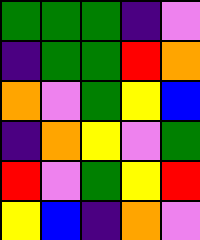[["green", "green", "green", "indigo", "violet"], ["indigo", "green", "green", "red", "orange"], ["orange", "violet", "green", "yellow", "blue"], ["indigo", "orange", "yellow", "violet", "green"], ["red", "violet", "green", "yellow", "red"], ["yellow", "blue", "indigo", "orange", "violet"]]